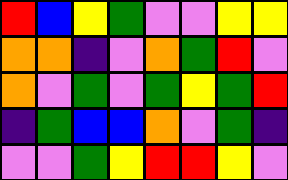[["red", "blue", "yellow", "green", "violet", "violet", "yellow", "yellow"], ["orange", "orange", "indigo", "violet", "orange", "green", "red", "violet"], ["orange", "violet", "green", "violet", "green", "yellow", "green", "red"], ["indigo", "green", "blue", "blue", "orange", "violet", "green", "indigo"], ["violet", "violet", "green", "yellow", "red", "red", "yellow", "violet"]]